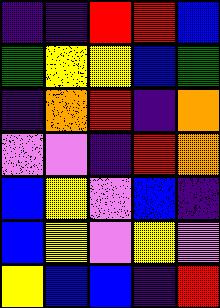[["indigo", "indigo", "red", "red", "blue"], ["green", "yellow", "yellow", "blue", "green"], ["indigo", "orange", "red", "indigo", "orange"], ["violet", "violet", "indigo", "red", "orange"], ["blue", "yellow", "violet", "blue", "indigo"], ["blue", "yellow", "violet", "yellow", "violet"], ["yellow", "blue", "blue", "indigo", "red"]]